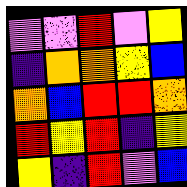[["violet", "violet", "red", "violet", "yellow"], ["indigo", "orange", "orange", "yellow", "blue"], ["orange", "blue", "red", "red", "orange"], ["red", "yellow", "red", "indigo", "yellow"], ["yellow", "indigo", "red", "violet", "blue"]]